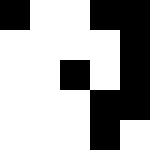[["black", "white", "white", "black", "black"], ["white", "white", "white", "white", "black"], ["white", "white", "black", "white", "black"], ["white", "white", "white", "black", "black"], ["white", "white", "white", "black", "white"]]